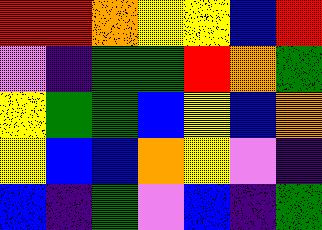[["red", "red", "orange", "yellow", "yellow", "blue", "red"], ["violet", "indigo", "green", "green", "red", "orange", "green"], ["yellow", "green", "green", "blue", "yellow", "blue", "orange"], ["yellow", "blue", "blue", "orange", "yellow", "violet", "indigo"], ["blue", "indigo", "green", "violet", "blue", "indigo", "green"]]